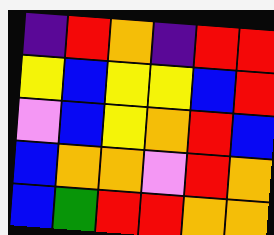[["indigo", "red", "orange", "indigo", "red", "red"], ["yellow", "blue", "yellow", "yellow", "blue", "red"], ["violet", "blue", "yellow", "orange", "red", "blue"], ["blue", "orange", "orange", "violet", "red", "orange"], ["blue", "green", "red", "red", "orange", "orange"]]